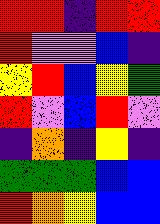[["red", "red", "indigo", "red", "red"], ["red", "violet", "violet", "blue", "indigo"], ["yellow", "red", "blue", "yellow", "green"], ["red", "violet", "blue", "red", "violet"], ["indigo", "orange", "indigo", "yellow", "indigo"], ["green", "green", "green", "blue", "blue"], ["red", "orange", "yellow", "blue", "blue"]]